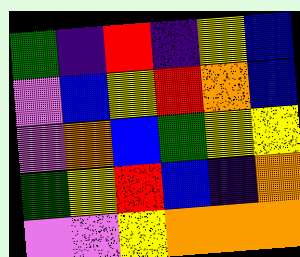[["green", "indigo", "red", "indigo", "yellow", "blue"], ["violet", "blue", "yellow", "red", "orange", "blue"], ["violet", "orange", "blue", "green", "yellow", "yellow"], ["green", "yellow", "red", "blue", "indigo", "orange"], ["violet", "violet", "yellow", "orange", "orange", "orange"]]